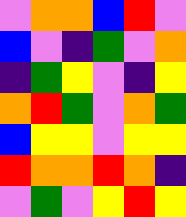[["violet", "orange", "orange", "blue", "red", "violet"], ["blue", "violet", "indigo", "green", "violet", "orange"], ["indigo", "green", "yellow", "violet", "indigo", "yellow"], ["orange", "red", "green", "violet", "orange", "green"], ["blue", "yellow", "yellow", "violet", "yellow", "yellow"], ["red", "orange", "orange", "red", "orange", "indigo"], ["violet", "green", "violet", "yellow", "red", "yellow"]]